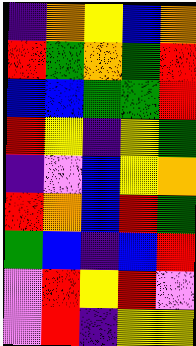[["indigo", "orange", "yellow", "blue", "orange"], ["red", "green", "orange", "green", "red"], ["blue", "blue", "green", "green", "red"], ["red", "yellow", "indigo", "yellow", "green"], ["indigo", "violet", "blue", "yellow", "orange"], ["red", "orange", "blue", "red", "green"], ["green", "blue", "indigo", "blue", "red"], ["violet", "red", "yellow", "red", "violet"], ["violet", "red", "indigo", "yellow", "yellow"]]